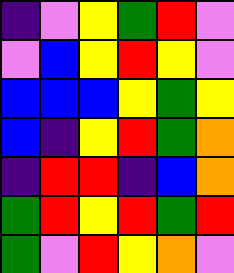[["indigo", "violet", "yellow", "green", "red", "violet"], ["violet", "blue", "yellow", "red", "yellow", "violet"], ["blue", "blue", "blue", "yellow", "green", "yellow"], ["blue", "indigo", "yellow", "red", "green", "orange"], ["indigo", "red", "red", "indigo", "blue", "orange"], ["green", "red", "yellow", "red", "green", "red"], ["green", "violet", "red", "yellow", "orange", "violet"]]